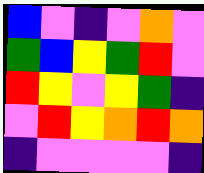[["blue", "violet", "indigo", "violet", "orange", "violet"], ["green", "blue", "yellow", "green", "red", "violet"], ["red", "yellow", "violet", "yellow", "green", "indigo"], ["violet", "red", "yellow", "orange", "red", "orange"], ["indigo", "violet", "violet", "violet", "violet", "indigo"]]